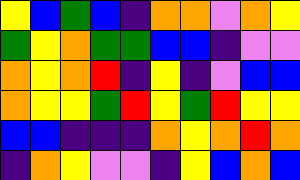[["yellow", "blue", "green", "blue", "indigo", "orange", "orange", "violet", "orange", "yellow"], ["green", "yellow", "orange", "green", "green", "blue", "blue", "indigo", "violet", "violet"], ["orange", "yellow", "orange", "red", "indigo", "yellow", "indigo", "violet", "blue", "blue"], ["orange", "yellow", "yellow", "green", "red", "yellow", "green", "red", "yellow", "yellow"], ["blue", "blue", "indigo", "indigo", "indigo", "orange", "yellow", "orange", "red", "orange"], ["indigo", "orange", "yellow", "violet", "violet", "indigo", "yellow", "blue", "orange", "blue"]]